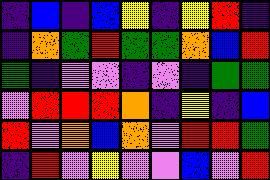[["indigo", "blue", "indigo", "blue", "yellow", "indigo", "yellow", "red", "indigo"], ["indigo", "orange", "green", "red", "green", "green", "orange", "blue", "red"], ["green", "indigo", "violet", "violet", "indigo", "violet", "indigo", "green", "green"], ["violet", "red", "red", "red", "orange", "indigo", "yellow", "indigo", "blue"], ["red", "violet", "orange", "blue", "orange", "violet", "red", "red", "green"], ["indigo", "red", "violet", "yellow", "violet", "violet", "blue", "violet", "red"]]